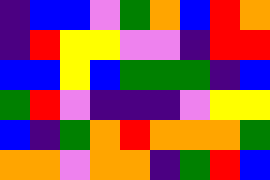[["indigo", "blue", "blue", "violet", "green", "orange", "blue", "red", "orange"], ["indigo", "red", "yellow", "yellow", "violet", "violet", "indigo", "red", "red"], ["blue", "blue", "yellow", "blue", "green", "green", "green", "indigo", "blue"], ["green", "red", "violet", "indigo", "indigo", "indigo", "violet", "yellow", "yellow"], ["blue", "indigo", "green", "orange", "red", "orange", "orange", "orange", "green"], ["orange", "orange", "violet", "orange", "orange", "indigo", "green", "red", "blue"]]